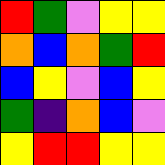[["red", "green", "violet", "yellow", "yellow"], ["orange", "blue", "orange", "green", "red"], ["blue", "yellow", "violet", "blue", "yellow"], ["green", "indigo", "orange", "blue", "violet"], ["yellow", "red", "red", "yellow", "yellow"]]